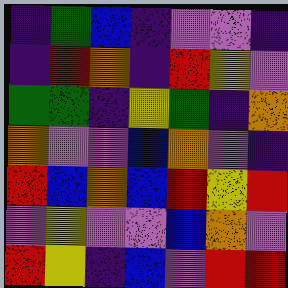[["indigo", "green", "blue", "indigo", "violet", "violet", "indigo"], ["indigo", "red", "orange", "indigo", "red", "yellow", "violet"], ["green", "green", "indigo", "yellow", "green", "indigo", "orange"], ["orange", "violet", "violet", "blue", "orange", "violet", "indigo"], ["red", "blue", "orange", "blue", "red", "yellow", "red"], ["violet", "yellow", "violet", "violet", "blue", "orange", "violet"], ["red", "yellow", "indigo", "blue", "violet", "red", "red"]]